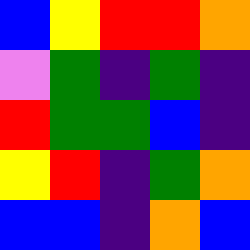[["blue", "yellow", "red", "red", "orange"], ["violet", "green", "indigo", "green", "indigo"], ["red", "green", "green", "blue", "indigo"], ["yellow", "red", "indigo", "green", "orange"], ["blue", "blue", "indigo", "orange", "blue"]]